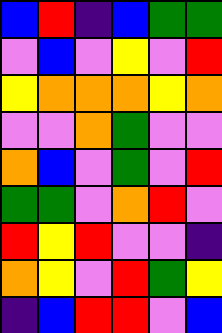[["blue", "red", "indigo", "blue", "green", "green"], ["violet", "blue", "violet", "yellow", "violet", "red"], ["yellow", "orange", "orange", "orange", "yellow", "orange"], ["violet", "violet", "orange", "green", "violet", "violet"], ["orange", "blue", "violet", "green", "violet", "red"], ["green", "green", "violet", "orange", "red", "violet"], ["red", "yellow", "red", "violet", "violet", "indigo"], ["orange", "yellow", "violet", "red", "green", "yellow"], ["indigo", "blue", "red", "red", "violet", "blue"]]